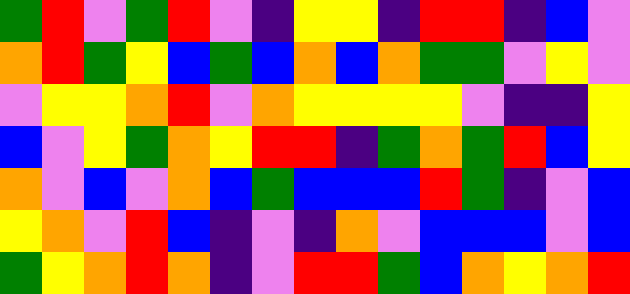[["green", "red", "violet", "green", "red", "violet", "indigo", "yellow", "yellow", "indigo", "red", "red", "indigo", "blue", "violet"], ["orange", "red", "green", "yellow", "blue", "green", "blue", "orange", "blue", "orange", "green", "green", "violet", "yellow", "violet"], ["violet", "yellow", "yellow", "orange", "red", "violet", "orange", "yellow", "yellow", "yellow", "yellow", "violet", "indigo", "indigo", "yellow"], ["blue", "violet", "yellow", "green", "orange", "yellow", "red", "red", "indigo", "green", "orange", "green", "red", "blue", "yellow"], ["orange", "violet", "blue", "violet", "orange", "blue", "green", "blue", "blue", "blue", "red", "green", "indigo", "violet", "blue"], ["yellow", "orange", "violet", "red", "blue", "indigo", "violet", "indigo", "orange", "violet", "blue", "blue", "blue", "violet", "blue"], ["green", "yellow", "orange", "red", "orange", "indigo", "violet", "red", "red", "green", "blue", "orange", "yellow", "orange", "red"]]